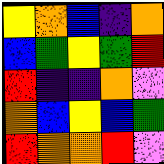[["yellow", "orange", "blue", "indigo", "orange"], ["blue", "green", "yellow", "green", "red"], ["red", "indigo", "indigo", "orange", "violet"], ["orange", "blue", "yellow", "blue", "green"], ["red", "orange", "orange", "red", "violet"]]